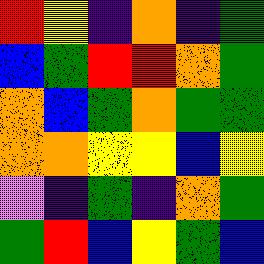[["red", "yellow", "indigo", "orange", "indigo", "green"], ["blue", "green", "red", "red", "orange", "green"], ["orange", "blue", "green", "orange", "green", "green"], ["orange", "orange", "yellow", "yellow", "blue", "yellow"], ["violet", "indigo", "green", "indigo", "orange", "green"], ["green", "red", "blue", "yellow", "green", "blue"]]